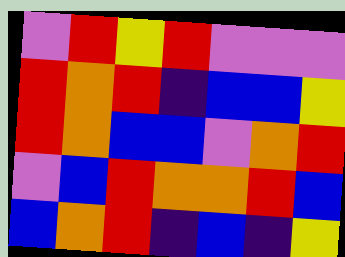[["violet", "red", "yellow", "red", "violet", "violet", "violet"], ["red", "orange", "red", "indigo", "blue", "blue", "yellow"], ["red", "orange", "blue", "blue", "violet", "orange", "red"], ["violet", "blue", "red", "orange", "orange", "red", "blue"], ["blue", "orange", "red", "indigo", "blue", "indigo", "yellow"]]